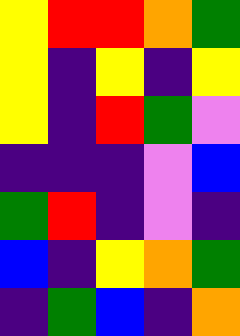[["yellow", "red", "red", "orange", "green"], ["yellow", "indigo", "yellow", "indigo", "yellow"], ["yellow", "indigo", "red", "green", "violet"], ["indigo", "indigo", "indigo", "violet", "blue"], ["green", "red", "indigo", "violet", "indigo"], ["blue", "indigo", "yellow", "orange", "green"], ["indigo", "green", "blue", "indigo", "orange"]]